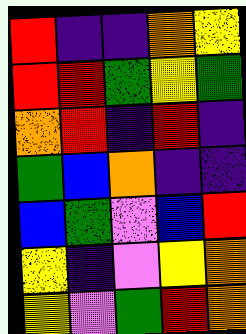[["red", "indigo", "indigo", "orange", "yellow"], ["red", "red", "green", "yellow", "green"], ["orange", "red", "indigo", "red", "indigo"], ["green", "blue", "orange", "indigo", "indigo"], ["blue", "green", "violet", "blue", "red"], ["yellow", "indigo", "violet", "yellow", "orange"], ["yellow", "violet", "green", "red", "orange"]]